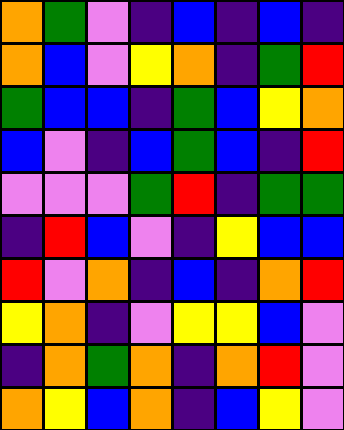[["orange", "green", "violet", "indigo", "blue", "indigo", "blue", "indigo"], ["orange", "blue", "violet", "yellow", "orange", "indigo", "green", "red"], ["green", "blue", "blue", "indigo", "green", "blue", "yellow", "orange"], ["blue", "violet", "indigo", "blue", "green", "blue", "indigo", "red"], ["violet", "violet", "violet", "green", "red", "indigo", "green", "green"], ["indigo", "red", "blue", "violet", "indigo", "yellow", "blue", "blue"], ["red", "violet", "orange", "indigo", "blue", "indigo", "orange", "red"], ["yellow", "orange", "indigo", "violet", "yellow", "yellow", "blue", "violet"], ["indigo", "orange", "green", "orange", "indigo", "orange", "red", "violet"], ["orange", "yellow", "blue", "orange", "indigo", "blue", "yellow", "violet"]]